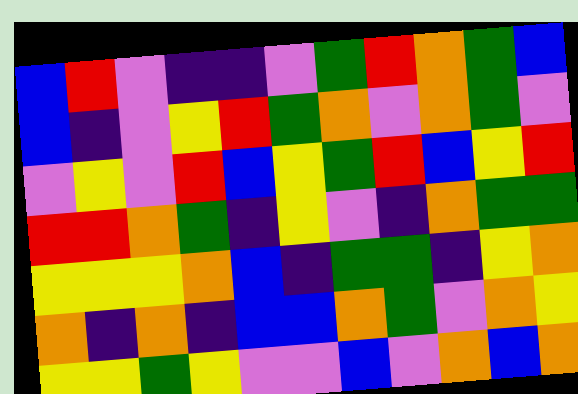[["blue", "red", "violet", "indigo", "indigo", "violet", "green", "red", "orange", "green", "blue"], ["blue", "indigo", "violet", "yellow", "red", "green", "orange", "violet", "orange", "green", "violet"], ["violet", "yellow", "violet", "red", "blue", "yellow", "green", "red", "blue", "yellow", "red"], ["red", "red", "orange", "green", "indigo", "yellow", "violet", "indigo", "orange", "green", "green"], ["yellow", "yellow", "yellow", "orange", "blue", "indigo", "green", "green", "indigo", "yellow", "orange"], ["orange", "indigo", "orange", "indigo", "blue", "blue", "orange", "green", "violet", "orange", "yellow"], ["yellow", "yellow", "green", "yellow", "violet", "violet", "blue", "violet", "orange", "blue", "orange"]]